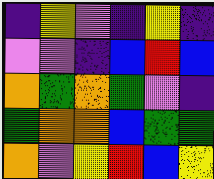[["indigo", "yellow", "violet", "indigo", "yellow", "indigo"], ["violet", "violet", "indigo", "blue", "red", "blue"], ["orange", "green", "orange", "green", "violet", "indigo"], ["green", "orange", "orange", "blue", "green", "green"], ["orange", "violet", "yellow", "red", "blue", "yellow"]]